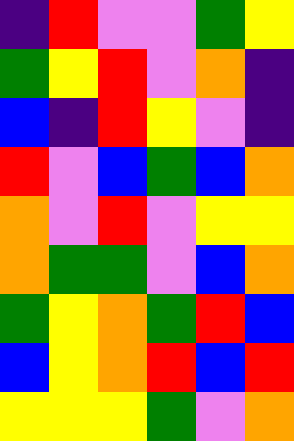[["indigo", "red", "violet", "violet", "green", "yellow"], ["green", "yellow", "red", "violet", "orange", "indigo"], ["blue", "indigo", "red", "yellow", "violet", "indigo"], ["red", "violet", "blue", "green", "blue", "orange"], ["orange", "violet", "red", "violet", "yellow", "yellow"], ["orange", "green", "green", "violet", "blue", "orange"], ["green", "yellow", "orange", "green", "red", "blue"], ["blue", "yellow", "orange", "red", "blue", "red"], ["yellow", "yellow", "yellow", "green", "violet", "orange"]]